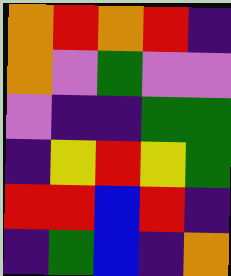[["orange", "red", "orange", "red", "indigo"], ["orange", "violet", "green", "violet", "violet"], ["violet", "indigo", "indigo", "green", "green"], ["indigo", "yellow", "red", "yellow", "green"], ["red", "red", "blue", "red", "indigo"], ["indigo", "green", "blue", "indigo", "orange"]]